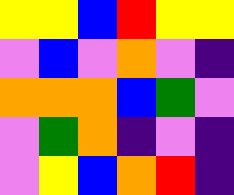[["yellow", "yellow", "blue", "red", "yellow", "yellow"], ["violet", "blue", "violet", "orange", "violet", "indigo"], ["orange", "orange", "orange", "blue", "green", "violet"], ["violet", "green", "orange", "indigo", "violet", "indigo"], ["violet", "yellow", "blue", "orange", "red", "indigo"]]